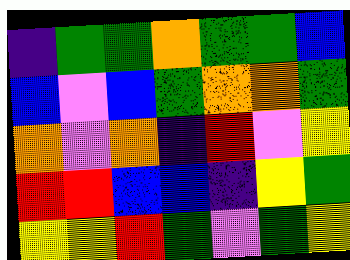[["indigo", "green", "green", "orange", "green", "green", "blue"], ["blue", "violet", "blue", "green", "orange", "orange", "green"], ["orange", "violet", "orange", "indigo", "red", "violet", "yellow"], ["red", "red", "blue", "blue", "indigo", "yellow", "green"], ["yellow", "yellow", "red", "green", "violet", "green", "yellow"]]